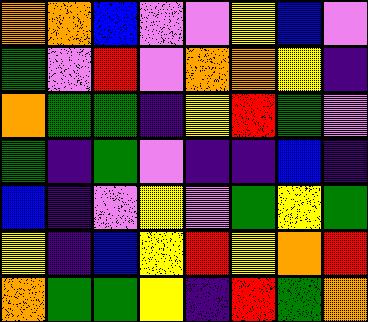[["orange", "orange", "blue", "violet", "violet", "yellow", "blue", "violet"], ["green", "violet", "red", "violet", "orange", "orange", "yellow", "indigo"], ["orange", "green", "green", "indigo", "yellow", "red", "green", "violet"], ["green", "indigo", "green", "violet", "indigo", "indigo", "blue", "indigo"], ["blue", "indigo", "violet", "yellow", "violet", "green", "yellow", "green"], ["yellow", "indigo", "blue", "yellow", "red", "yellow", "orange", "red"], ["orange", "green", "green", "yellow", "indigo", "red", "green", "orange"]]